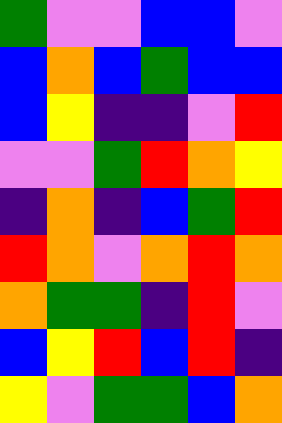[["green", "violet", "violet", "blue", "blue", "violet"], ["blue", "orange", "blue", "green", "blue", "blue"], ["blue", "yellow", "indigo", "indigo", "violet", "red"], ["violet", "violet", "green", "red", "orange", "yellow"], ["indigo", "orange", "indigo", "blue", "green", "red"], ["red", "orange", "violet", "orange", "red", "orange"], ["orange", "green", "green", "indigo", "red", "violet"], ["blue", "yellow", "red", "blue", "red", "indigo"], ["yellow", "violet", "green", "green", "blue", "orange"]]